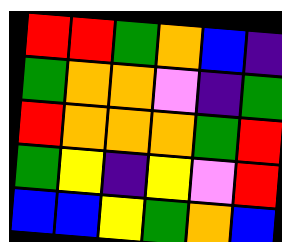[["red", "red", "green", "orange", "blue", "indigo"], ["green", "orange", "orange", "violet", "indigo", "green"], ["red", "orange", "orange", "orange", "green", "red"], ["green", "yellow", "indigo", "yellow", "violet", "red"], ["blue", "blue", "yellow", "green", "orange", "blue"]]